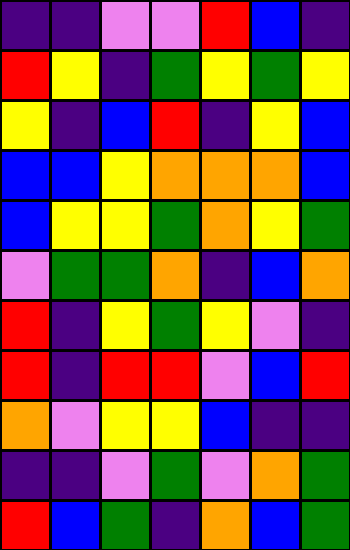[["indigo", "indigo", "violet", "violet", "red", "blue", "indigo"], ["red", "yellow", "indigo", "green", "yellow", "green", "yellow"], ["yellow", "indigo", "blue", "red", "indigo", "yellow", "blue"], ["blue", "blue", "yellow", "orange", "orange", "orange", "blue"], ["blue", "yellow", "yellow", "green", "orange", "yellow", "green"], ["violet", "green", "green", "orange", "indigo", "blue", "orange"], ["red", "indigo", "yellow", "green", "yellow", "violet", "indigo"], ["red", "indigo", "red", "red", "violet", "blue", "red"], ["orange", "violet", "yellow", "yellow", "blue", "indigo", "indigo"], ["indigo", "indigo", "violet", "green", "violet", "orange", "green"], ["red", "blue", "green", "indigo", "orange", "blue", "green"]]